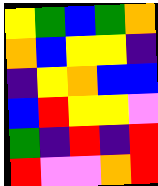[["yellow", "green", "blue", "green", "orange"], ["orange", "blue", "yellow", "yellow", "indigo"], ["indigo", "yellow", "orange", "blue", "blue"], ["blue", "red", "yellow", "yellow", "violet"], ["green", "indigo", "red", "indigo", "red"], ["red", "violet", "violet", "orange", "red"]]